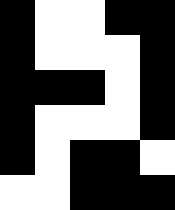[["black", "white", "white", "black", "black"], ["black", "white", "white", "white", "black"], ["black", "black", "black", "white", "black"], ["black", "white", "white", "white", "black"], ["black", "white", "black", "black", "white"], ["white", "white", "black", "black", "black"]]